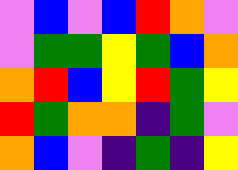[["violet", "blue", "violet", "blue", "red", "orange", "violet"], ["violet", "green", "green", "yellow", "green", "blue", "orange"], ["orange", "red", "blue", "yellow", "red", "green", "yellow"], ["red", "green", "orange", "orange", "indigo", "green", "violet"], ["orange", "blue", "violet", "indigo", "green", "indigo", "yellow"]]